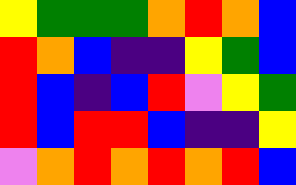[["yellow", "green", "green", "green", "orange", "red", "orange", "blue"], ["red", "orange", "blue", "indigo", "indigo", "yellow", "green", "blue"], ["red", "blue", "indigo", "blue", "red", "violet", "yellow", "green"], ["red", "blue", "red", "red", "blue", "indigo", "indigo", "yellow"], ["violet", "orange", "red", "orange", "red", "orange", "red", "blue"]]